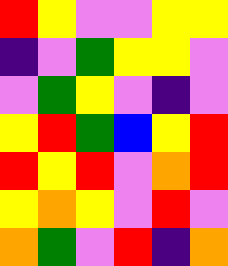[["red", "yellow", "violet", "violet", "yellow", "yellow"], ["indigo", "violet", "green", "yellow", "yellow", "violet"], ["violet", "green", "yellow", "violet", "indigo", "violet"], ["yellow", "red", "green", "blue", "yellow", "red"], ["red", "yellow", "red", "violet", "orange", "red"], ["yellow", "orange", "yellow", "violet", "red", "violet"], ["orange", "green", "violet", "red", "indigo", "orange"]]